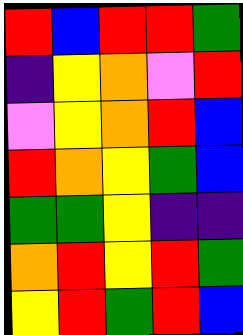[["red", "blue", "red", "red", "green"], ["indigo", "yellow", "orange", "violet", "red"], ["violet", "yellow", "orange", "red", "blue"], ["red", "orange", "yellow", "green", "blue"], ["green", "green", "yellow", "indigo", "indigo"], ["orange", "red", "yellow", "red", "green"], ["yellow", "red", "green", "red", "blue"]]